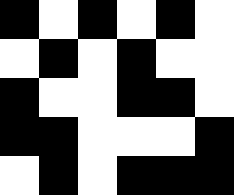[["black", "white", "black", "white", "black", "white"], ["white", "black", "white", "black", "white", "white"], ["black", "white", "white", "black", "black", "white"], ["black", "black", "white", "white", "white", "black"], ["white", "black", "white", "black", "black", "black"]]